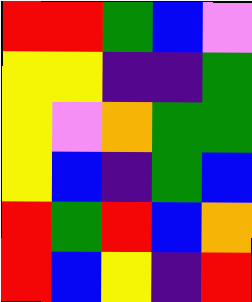[["red", "red", "green", "blue", "violet"], ["yellow", "yellow", "indigo", "indigo", "green"], ["yellow", "violet", "orange", "green", "green"], ["yellow", "blue", "indigo", "green", "blue"], ["red", "green", "red", "blue", "orange"], ["red", "blue", "yellow", "indigo", "red"]]